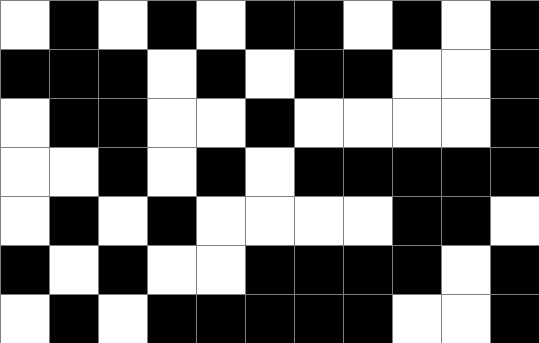[["white", "black", "white", "black", "white", "black", "black", "white", "black", "white", "black"], ["black", "black", "black", "white", "black", "white", "black", "black", "white", "white", "black"], ["white", "black", "black", "white", "white", "black", "white", "white", "white", "white", "black"], ["white", "white", "black", "white", "black", "white", "black", "black", "black", "black", "black"], ["white", "black", "white", "black", "white", "white", "white", "white", "black", "black", "white"], ["black", "white", "black", "white", "white", "black", "black", "black", "black", "white", "black"], ["white", "black", "white", "black", "black", "black", "black", "black", "white", "white", "black"]]